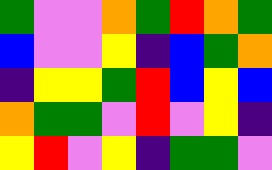[["green", "violet", "violet", "orange", "green", "red", "orange", "green"], ["blue", "violet", "violet", "yellow", "indigo", "blue", "green", "orange"], ["indigo", "yellow", "yellow", "green", "red", "blue", "yellow", "blue"], ["orange", "green", "green", "violet", "red", "violet", "yellow", "indigo"], ["yellow", "red", "violet", "yellow", "indigo", "green", "green", "violet"]]